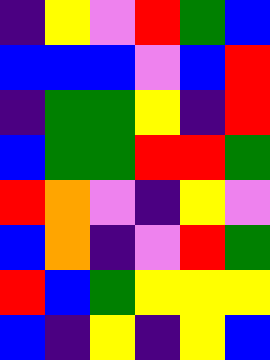[["indigo", "yellow", "violet", "red", "green", "blue"], ["blue", "blue", "blue", "violet", "blue", "red"], ["indigo", "green", "green", "yellow", "indigo", "red"], ["blue", "green", "green", "red", "red", "green"], ["red", "orange", "violet", "indigo", "yellow", "violet"], ["blue", "orange", "indigo", "violet", "red", "green"], ["red", "blue", "green", "yellow", "yellow", "yellow"], ["blue", "indigo", "yellow", "indigo", "yellow", "blue"]]